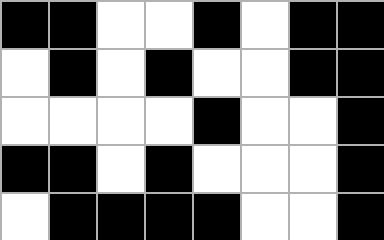[["black", "black", "white", "white", "black", "white", "black", "black"], ["white", "black", "white", "black", "white", "white", "black", "black"], ["white", "white", "white", "white", "black", "white", "white", "black"], ["black", "black", "white", "black", "white", "white", "white", "black"], ["white", "black", "black", "black", "black", "white", "white", "black"]]